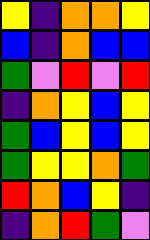[["yellow", "indigo", "orange", "orange", "yellow"], ["blue", "indigo", "orange", "blue", "blue"], ["green", "violet", "red", "violet", "red"], ["indigo", "orange", "yellow", "blue", "yellow"], ["green", "blue", "yellow", "blue", "yellow"], ["green", "yellow", "yellow", "orange", "green"], ["red", "orange", "blue", "yellow", "indigo"], ["indigo", "orange", "red", "green", "violet"]]